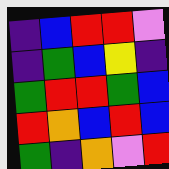[["indigo", "blue", "red", "red", "violet"], ["indigo", "green", "blue", "yellow", "indigo"], ["green", "red", "red", "green", "blue"], ["red", "orange", "blue", "red", "blue"], ["green", "indigo", "orange", "violet", "red"]]